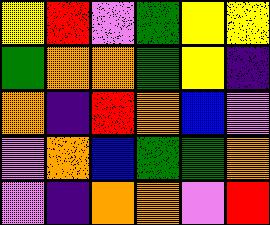[["yellow", "red", "violet", "green", "yellow", "yellow"], ["green", "orange", "orange", "green", "yellow", "indigo"], ["orange", "indigo", "red", "orange", "blue", "violet"], ["violet", "orange", "blue", "green", "green", "orange"], ["violet", "indigo", "orange", "orange", "violet", "red"]]